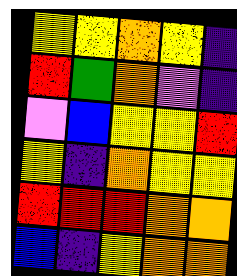[["yellow", "yellow", "orange", "yellow", "indigo"], ["red", "green", "orange", "violet", "indigo"], ["violet", "blue", "yellow", "yellow", "red"], ["yellow", "indigo", "orange", "yellow", "yellow"], ["red", "red", "red", "orange", "orange"], ["blue", "indigo", "yellow", "orange", "orange"]]